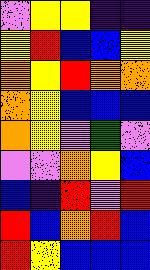[["violet", "yellow", "yellow", "indigo", "indigo"], ["yellow", "red", "blue", "blue", "yellow"], ["orange", "yellow", "red", "orange", "orange"], ["orange", "yellow", "blue", "blue", "blue"], ["orange", "yellow", "violet", "green", "violet"], ["violet", "violet", "orange", "yellow", "blue"], ["blue", "indigo", "red", "violet", "red"], ["red", "blue", "orange", "red", "blue"], ["red", "yellow", "blue", "blue", "blue"]]